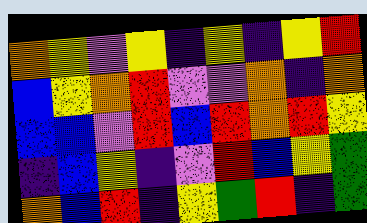[["orange", "yellow", "violet", "yellow", "indigo", "yellow", "indigo", "yellow", "red"], ["blue", "yellow", "orange", "red", "violet", "violet", "orange", "indigo", "orange"], ["blue", "blue", "violet", "red", "blue", "red", "orange", "red", "yellow"], ["indigo", "blue", "yellow", "indigo", "violet", "red", "blue", "yellow", "green"], ["orange", "blue", "red", "indigo", "yellow", "green", "red", "indigo", "green"]]